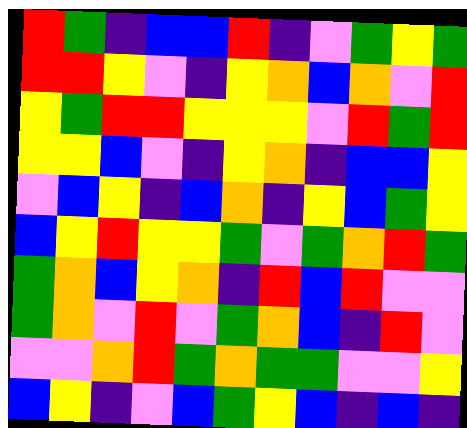[["red", "green", "indigo", "blue", "blue", "red", "indigo", "violet", "green", "yellow", "green"], ["red", "red", "yellow", "violet", "indigo", "yellow", "orange", "blue", "orange", "violet", "red"], ["yellow", "green", "red", "red", "yellow", "yellow", "yellow", "violet", "red", "green", "red"], ["yellow", "yellow", "blue", "violet", "indigo", "yellow", "orange", "indigo", "blue", "blue", "yellow"], ["violet", "blue", "yellow", "indigo", "blue", "orange", "indigo", "yellow", "blue", "green", "yellow"], ["blue", "yellow", "red", "yellow", "yellow", "green", "violet", "green", "orange", "red", "green"], ["green", "orange", "blue", "yellow", "orange", "indigo", "red", "blue", "red", "violet", "violet"], ["green", "orange", "violet", "red", "violet", "green", "orange", "blue", "indigo", "red", "violet"], ["violet", "violet", "orange", "red", "green", "orange", "green", "green", "violet", "violet", "yellow"], ["blue", "yellow", "indigo", "violet", "blue", "green", "yellow", "blue", "indigo", "blue", "indigo"]]